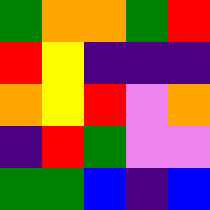[["green", "orange", "orange", "green", "red"], ["red", "yellow", "indigo", "indigo", "indigo"], ["orange", "yellow", "red", "violet", "orange"], ["indigo", "red", "green", "violet", "violet"], ["green", "green", "blue", "indigo", "blue"]]